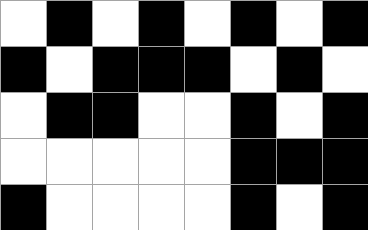[["white", "black", "white", "black", "white", "black", "white", "black"], ["black", "white", "black", "black", "black", "white", "black", "white"], ["white", "black", "black", "white", "white", "black", "white", "black"], ["white", "white", "white", "white", "white", "black", "black", "black"], ["black", "white", "white", "white", "white", "black", "white", "black"]]